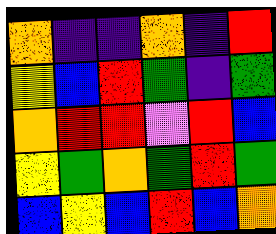[["orange", "indigo", "indigo", "orange", "indigo", "red"], ["yellow", "blue", "red", "green", "indigo", "green"], ["orange", "red", "red", "violet", "red", "blue"], ["yellow", "green", "orange", "green", "red", "green"], ["blue", "yellow", "blue", "red", "blue", "orange"]]